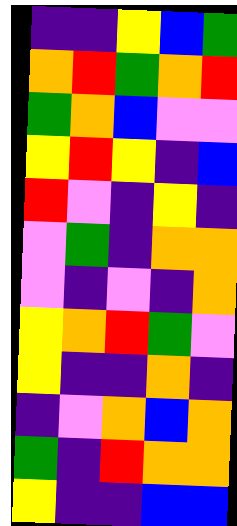[["indigo", "indigo", "yellow", "blue", "green"], ["orange", "red", "green", "orange", "red"], ["green", "orange", "blue", "violet", "violet"], ["yellow", "red", "yellow", "indigo", "blue"], ["red", "violet", "indigo", "yellow", "indigo"], ["violet", "green", "indigo", "orange", "orange"], ["violet", "indigo", "violet", "indigo", "orange"], ["yellow", "orange", "red", "green", "violet"], ["yellow", "indigo", "indigo", "orange", "indigo"], ["indigo", "violet", "orange", "blue", "orange"], ["green", "indigo", "red", "orange", "orange"], ["yellow", "indigo", "indigo", "blue", "blue"]]